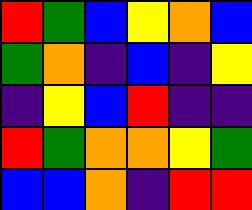[["red", "green", "blue", "yellow", "orange", "blue"], ["green", "orange", "indigo", "blue", "indigo", "yellow"], ["indigo", "yellow", "blue", "red", "indigo", "indigo"], ["red", "green", "orange", "orange", "yellow", "green"], ["blue", "blue", "orange", "indigo", "red", "red"]]